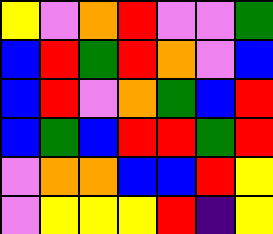[["yellow", "violet", "orange", "red", "violet", "violet", "green"], ["blue", "red", "green", "red", "orange", "violet", "blue"], ["blue", "red", "violet", "orange", "green", "blue", "red"], ["blue", "green", "blue", "red", "red", "green", "red"], ["violet", "orange", "orange", "blue", "blue", "red", "yellow"], ["violet", "yellow", "yellow", "yellow", "red", "indigo", "yellow"]]